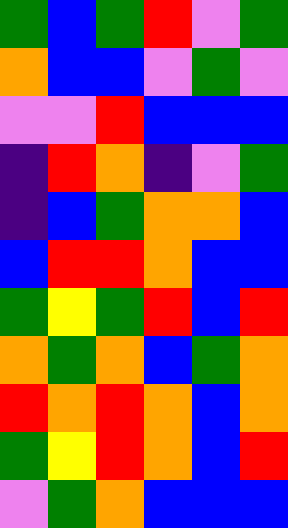[["green", "blue", "green", "red", "violet", "green"], ["orange", "blue", "blue", "violet", "green", "violet"], ["violet", "violet", "red", "blue", "blue", "blue"], ["indigo", "red", "orange", "indigo", "violet", "green"], ["indigo", "blue", "green", "orange", "orange", "blue"], ["blue", "red", "red", "orange", "blue", "blue"], ["green", "yellow", "green", "red", "blue", "red"], ["orange", "green", "orange", "blue", "green", "orange"], ["red", "orange", "red", "orange", "blue", "orange"], ["green", "yellow", "red", "orange", "blue", "red"], ["violet", "green", "orange", "blue", "blue", "blue"]]